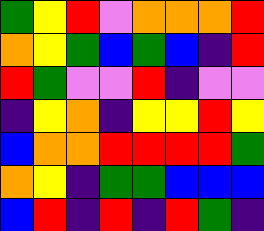[["green", "yellow", "red", "violet", "orange", "orange", "orange", "red"], ["orange", "yellow", "green", "blue", "green", "blue", "indigo", "red"], ["red", "green", "violet", "violet", "red", "indigo", "violet", "violet"], ["indigo", "yellow", "orange", "indigo", "yellow", "yellow", "red", "yellow"], ["blue", "orange", "orange", "red", "red", "red", "red", "green"], ["orange", "yellow", "indigo", "green", "green", "blue", "blue", "blue"], ["blue", "red", "indigo", "red", "indigo", "red", "green", "indigo"]]